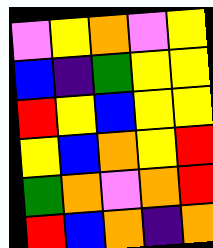[["violet", "yellow", "orange", "violet", "yellow"], ["blue", "indigo", "green", "yellow", "yellow"], ["red", "yellow", "blue", "yellow", "yellow"], ["yellow", "blue", "orange", "yellow", "red"], ["green", "orange", "violet", "orange", "red"], ["red", "blue", "orange", "indigo", "orange"]]